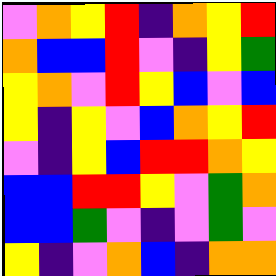[["violet", "orange", "yellow", "red", "indigo", "orange", "yellow", "red"], ["orange", "blue", "blue", "red", "violet", "indigo", "yellow", "green"], ["yellow", "orange", "violet", "red", "yellow", "blue", "violet", "blue"], ["yellow", "indigo", "yellow", "violet", "blue", "orange", "yellow", "red"], ["violet", "indigo", "yellow", "blue", "red", "red", "orange", "yellow"], ["blue", "blue", "red", "red", "yellow", "violet", "green", "orange"], ["blue", "blue", "green", "violet", "indigo", "violet", "green", "violet"], ["yellow", "indigo", "violet", "orange", "blue", "indigo", "orange", "orange"]]